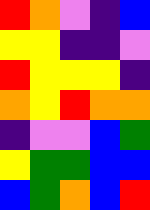[["red", "orange", "violet", "indigo", "blue"], ["yellow", "yellow", "indigo", "indigo", "violet"], ["red", "yellow", "yellow", "yellow", "indigo"], ["orange", "yellow", "red", "orange", "orange"], ["indigo", "violet", "violet", "blue", "green"], ["yellow", "green", "green", "blue", "blue"], ["blue", "green", "orange", "blue", "red"]]